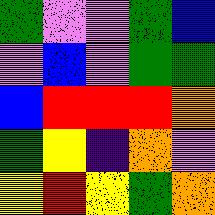[["green", "violet", "violet", "green", "blue"], ["violet", "blue", "violet", "green", "green"], ["blue", "red", "red", "red", "orange"], ["green", "yellow", "indigo", "orange", "violet"], ["yellow", "red", "yellow", "green", "orange"]]